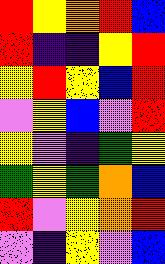[["red", "yellow", "orange", "red", "blue"], ["red", "indigo", "indigo", "yellow", "red"], ["yellow", "red", "yellow", "blue", "red"], ["violet", "yellow", "blue", "violet", "red"], ["yellow", "violet", "indigo", "green", "yellow"], ["green", "yellow", "green", "orange", "blue"], ["red", "violet", "yellow", "orange", "red"], ["violet", "indigo", "yellow", "violet", "blue"]]